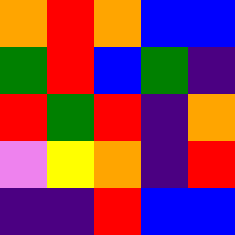[["orange", "red", "orange", "blue", "blue"], ["green", "red", "blue", "green", "indigo"], ["red", "green", "red", "indigo", "orange"], ["violet", "yellow", "orange", "indigo", "red"], ["indigo", "indigo", "red", "blue", "blue"]]